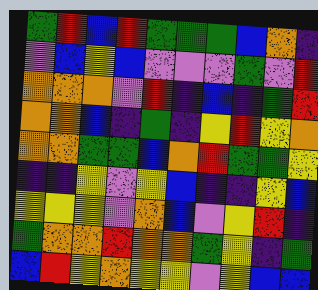[["green", "red", "blue", "red", "green", "green", "green", "blue", "orange", "indigo"], ["violet", "blue", "yellow", "blue", "violet", "violet", "violet", "green", "violet", "red"], ["orange", "orange", "orange", "violet", "red", "indigo", "blue", "indigo", "green", "red"], ["orange", "orange", "blue", "indigo", "green", "indigo", "yellow", "red", "yellow", "orange"], ["orange", "orange", "green", "green", "blue", "orange", "red", "green", "green", "yellow"], ["indigo", "indigo", "yellow", "violet", "yellow", "blue", "indigo", "indigo", "yellow", "blue"], ["yellow", "yellow", "yellow", "violet", "orange", "blue", "violet", "yellow", "red", "indigo"], ["green", "orange", "orange", "red", "orange", "orange", "green", "yellow", "indigo", "green"], ["blue", "red", "yellow", "orange", "yellow", "yellow", "violet", "yellow", "blue", "blue"]]